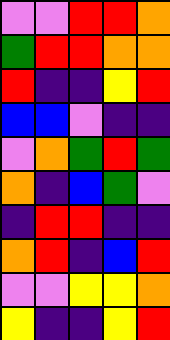[["violet", "violet", "red", "red", "orange"], ["green", "red", "red", "orange", "orange"], ["red", "indigo", "indigo", "yellow", "red"], ["blue", "blue", "violet", "indigo", "indigo"], ["violet", "orange", "green", "red", "green"], ["orange", "indigo", "blue", "green", "violet"], ["indigo", "red", "red", "indigo", "indigo"], ["orange", "red", "indigo", "blue", "red"], ["violet", "violet", "yellow", "yellow", "orange"], ["yellow", "indigo", "indigo", "yellow", "red"]]